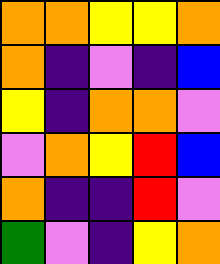[["orange", "orange", "yellow", "yellow", "orange"], ["orange", "indigo", "violet", "indigo", "blue"], ["yellow", "indigo", "orange", "orange", "violet"], ["violet", "orange", "yellow", "red", "blue"], ["orange", "indigo", "indigo", "red", "violet"], ["green", "violet", "indigo", "yellow", "orange"]]